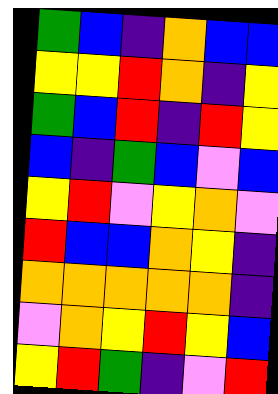[["green", "blue", "indigo", "orange", "blue", "blue"], ["yellow", "yellow", "red", "orange", "indigo", "yellow"], ["green", "blue", "red", "indigo", "red", "yellow"], ["blue", "indigo", "green", "blue", "violet", "blue"], ["yellow", "red", "violet", "yellow", "orange", "violet"], ["red", "blue", "blue", "orange", "yellow", "indigo"], ["orange", "orange", "orange", "orange", "orange", "indigo"], ["violet", "orange", "yellow", "red", "yellow", "blue"], ["yellow", "red", "green", "indigo", "violet", "red"]]